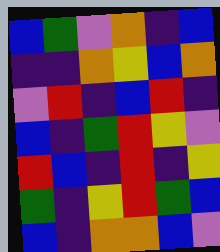[["blue", "green", "violet", "orange", "indigo", "blue"], ["indigo", "indigo", "orange", "yellow", "blue", "orange"], ["violet", "red", "indigo", "blue", "red", "indigo"], ["blue", "indigo", "green", "red", "yellow", "violet"], ["red", "blue", "indigo", "red", "indigo", "yellow"], ["green", "indigo", "yellow", "red", "green", "blue"], ["blue", "indigo", "orange", "orange", "blue", "violet"]]